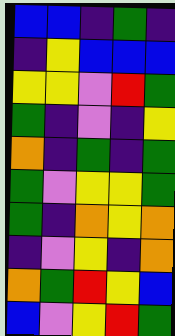[["blue", "blue", "indigo", "green", "indigo"], ["indigo", "yellow", "blue", "blue", "blue"], ["yellow", "yellow", "violet", "red", "green"], ["green", "indigo", "violet", "indigo", "yellow"], ["orange", "indigo", "green", "indigo", "green"], ["green", "violet", "yellow", "yellow", "green"], ["green", "indigo", "orange", "yellow", "orange"], ["indigo", "violet", "yellow", "indigo", "orange"], ["orange", "green", "red", "yellow", "blue"], ["blue", "violet", "yellow", "red", "green"]]